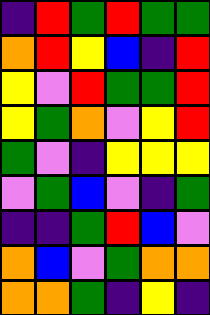[["indigo", "red", "green", "red", "green", "green"], ["orange", "red", "yellow", "blue", "indigo", "red"], ["yellow", "violet", "red", "green", "green", "red"], ["yellow", "green", "orange", "violet", "yellow", "red"], ["green", "violet", "indigo", "yellow", "yellow", "yellow"], ["violet", "green", "blue", "violet", "indigo", "green"], ["indigo", "indigo", "green", "red", "blue", "violet"], ["orange", "blue", "violet", "green", "orange", "orange"], ["orange", "orange", "green", "indigo", "yellow", "indigo"]]